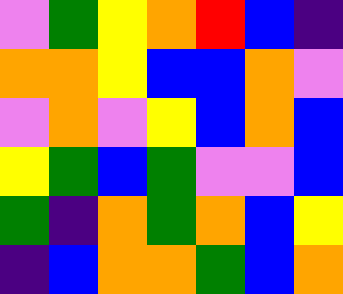[["violet", "green", "yellow", "orange", "red", "blue", "indigo"], ["orange", "orange", "yellow", "blue", "blue", "orange", "violet"], ["violet", "orange", "violet", "yellow", "blue", "orange", "blue"], ["yellow", "green", "blue", "green", "violet", "violet", "blue"], ["green", "indigo", "orange", "green", "orange", "blue", "yellow"], ["indigo", "blue", "orange", "orange", "green", "blue", "orange"]]